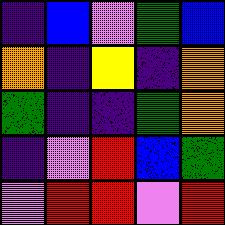[["indigo", "blue", "violet", "green", "blue"], ["orange", "indigo", "yellow", "indigo", "orange"], ["green", "indigo", "indigo", "green", "orange"], ["indigo", "violet", "red", "blue", "green"], ["violet", "red", "red", "violet", "red"]]